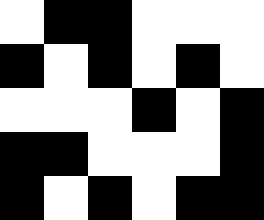[["white", "black", "black", "white", "white", "white"], ["black", "white", "black", "white", "black", "white"], ["white", "white", "white", "black", "white", "black"], ["black", "black", "white", "white", "white", "black"], ["black", "white", "black", "white", "black", "black"]]